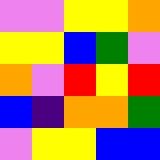[["violet", "violet", "yellow", "yellow", "orange"], ["yellow", "yellow", "blue", "green", "violet"], ["orange", "violet", "red", "yellow", "red"], ["blue", "indigo", "orange", "orange", "green"], ["violet", "yellow", "yellow", "blue", "blue"]]